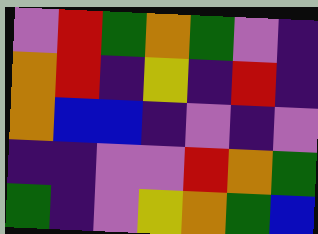[["violet", "red", "green", "orange", "green", "violet", "indigo"], ["orange", "red", "indigo", "yellow", "indigo", "red", "indigo"], ["orange", "blue", "blue", "indigo", "violet", "indigo", "violet"], ["indigo", "indigo", "violet", "violet", "red", "orange", "green"], ["green", "indigo", "violet", "yellow", "orange", "green", "blue"]]